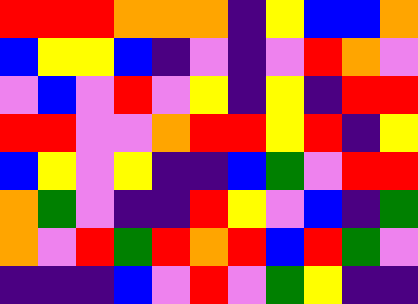[["red", "red", "red", "orange", "orange", "orange", "indigo", "yellow", "blue", "blue", "orange"], ["blue", "yellow", "yellow", "blue", "indigo", "violet", "indigo", "violet", "red", "orange", "violet"], ["violet", "blue", "violet", "red", "violet", "yellow", "indigo", "yellow", "indigo", "red", "red"], ["red", "red", "violet", "violet", "orange", "red", "red", "yellow", "red", "indigo", "yellow"], ["blue", "yellow", "violet", "yellow", "indigo", "indigo", "blue", "green", "violet", "red", "red"], ["orange", "green", "violet", "indigo", "indigo", "red", "yellow", "violet", "blue", "indigo", "green"], ["orange", "violet", "red", "green", "red", "orange", "red", "blue", "red", "green", "violet"], ["indigo", "indigo", "indigo", "blue", "violet", "red", "violet", "green", "yellow", "indigo", "indigo"]]